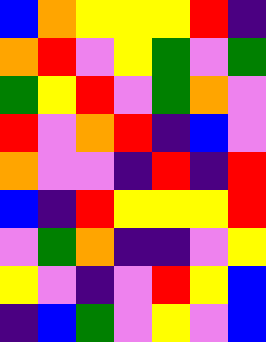[["blue", "orange", "yellow", "yellow", "yellow", "red", "indigo"], ["orange", "red", "violet", "yellow", "green", "violet", "green"], ["green", "yellow", "red", "violet", "green", "orange", "violet"], ["red", "violet", "orange", "red", "indigo", "blue", "violet"], ["orange", "violet", "violet", "indigo", "red", "indigo", "red"], ["blue", "indigo", "red", "yellow", "yellow", "yellow", "red"], ["violet", "green", "orange", "indigo", "indigo", "violet", "yellow"], ["yellow", "violet", "indigo", "violet", "red", "yellow", "blue"], ["indigo", "blue", "green", "violet", "yellow", "violet", "blue"]]